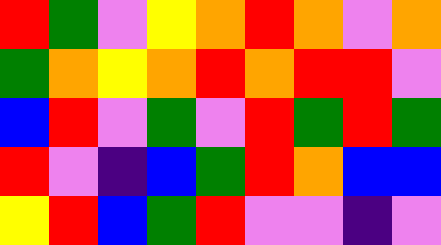[["red", "green", "violet", "yellow", "orange", "red", "orange", "violet", "orange"], ["green", "orange", "yellow", "orange", "red", "orange", "red", "red", "violet"], ["blue", "red", "violet", "green", "violet", "red", "green", "red", "green"], ["red", "violet", "indigo", "blue", "green", "red", "orange", "blue", "blue"], ["yellow", "red", "blue", "green", "red", "violet", "violet", "indigo", "violet"]]